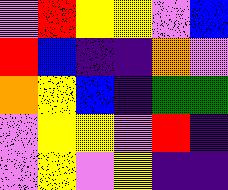[["violet", "red", "yellow", "yellow", "violet", "blue"], ["red", "blue", "indigo", "indigo", "orange", "violet"], ["orange", "yellow", "blue", "indigo", "green", "green"], ["violet", "yellow", "yellow", "violet", "red", "indigo"], ["violet", "yellow", "violet", "yellow", "indigo", "indigo"]]